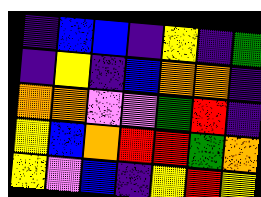[["indigo", "blue", "blue", "indigo", "yellow", "indigo", "green"], ["indigo", "yellow", "indigo", "blue", "orange", "orange", "indigo"], ["orange", "orange", "violet", "violet", "green", "red", "indigo"], ["yellow", "blue", "orange", "red", "red", "green", "orange"], ["yellow", "violet", "blue", "indigo", "yellow", "red", "yellow"]]